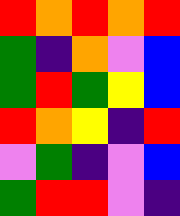[["red", "orange", "red", "orange", "red"], ["green", "indigo", "orange", "violet", "blue"], ["green", "red", "green", "yellow", "blue"], ["red", "orange", "yellow", "indigo", "red"], ["violet", "green", "indigo", "violet", "blue"], ["green", "red", "red", "violet", "indigo"]]